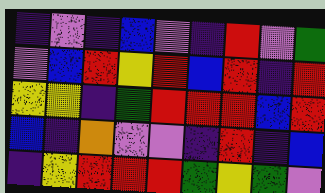[["indigo", "violet", "indigo", "blue", "violet", "indigo", "red", "violet", "green"], ["violet", "blue", "red", "yellow", "red", "blue", "red", "indigo", "red"], ["yellow", "yellow", "indigo", "green", "red", "red", "red", "blue", "red"], ["blue", "indigo", "orange", "violet", "violet", "indigo", "red", "indigo", "blue"], ["indigo", "yellow", "red", "red", "red", "green", "yellow", "green", "violet"]]